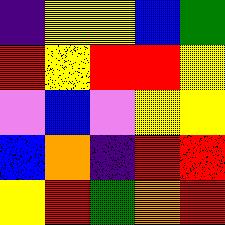[["indigo", "yellow", "yellow", "blue", "green"], ["red", "yellow", "red", "red", "yellow"], ["violet", "blue", "violet", "yellow", "yellow"], ["blue", "orange", "indigo", "red", "red"], ["yellow", "red", "green", "orange", "red"]]